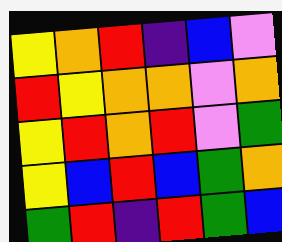[["yellow", "orange", "red", "indigo", "blue", "violet"], ["red", "yellow", "orange", "orange", "violet", "orange"], ["yellow", "red", "orange", "red", "violet", "green"], ["yellow", "blue", "red", "blue", "green", "orange"], ["green", "red", "indigo", "red", "green", "blue"]]